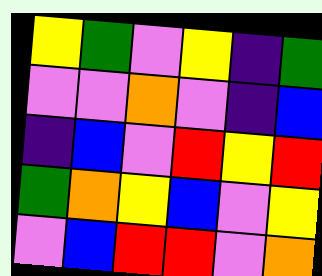[["yellow", "green", "violet", "yellow", "indigo", "green"], ["violet", "violet", "orange", "violet", "indigo", "blue"], ["indigo", "blue", "violet", "red", "yellow", "red"], ["green", "orange", "yellow", "blue", "violet", "yellow"], ["violet", "blue", "red", "red", "violet", "orange"]]